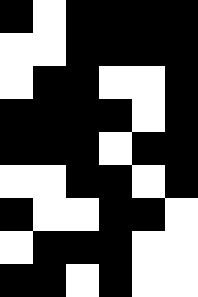[["black", "white", "black", "black", "black", "black"], ["white", "white", "black", "black", "black", "black"], ["white", "black", "black", "white", "white", "black"], ["black", "black", "black", "black", "white", "black"], ["black", "black", "black", "white", "black", "black"], ["white", "white", "black", "black", "white", "black"], ["black", "white", "white", "black", "black", "white"], ["white", "black", "black", "black", "white", "white"], ["black", "black", "white", "black", "white", "white"]]